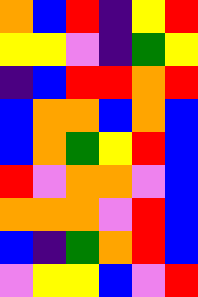[["orange", "blue", "red", "indigo", "yellow", "red"], ["yellow", "yellow", "violet", "indigo", "green", "yellow"], ["indigo", "blue", "red", "red", "orange", "red"], ["blue", "orange", "orange", "blue", "orange", "blue"], ["blue", "orange", "green", "yellow", "red", "blue"], ["red", "violet", "orange", "orange", "violet", "blue"], ["orange", "orange", "orange", "violet", "red", "blue"], ["blue", "indigo", "green", "orange", "red", "blue"], ["violet", "yellow", "yellow", "blue", "violet", "red"]]